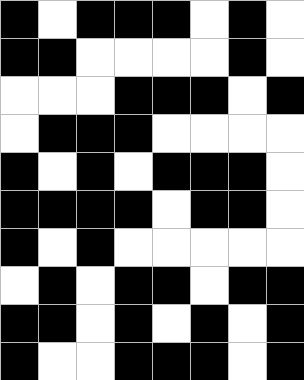[["black", "white", "black", "black", "black", "white", "black", "white"], ["black", "black", "white", "white", "white", "white", "black", "white"], ["white", "white", "white", "black", "black", "black", "white", "black"], ["white", "black", "black", "black", "white", "white", "white", "white"], ["black", "white", "black", "white", "black", "black", "black", "white"], ["black", "black", "black", "black", "white", "black", "black", "white"], ["black", "white", "black", "white", "white", "white", "white", "white"], ["white", "black", "white", "black", "black", "white", "black", "black"], ["black", "black", "white", "black", "white", "black", "white", "black"], ["black", "white", "white", "black", "black", "black", "white", "black"]]